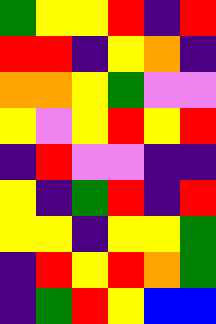[["green", "yellow", "yellow", "red", "indigo", "red"], ["red", "red", "indigo", "yellow", "orange", "indigo"], ["orange", "orange", "yellow", "green", "violet", "violet"], ["yellow", "violet", "yellow", "red", "yellow", "red"], ["indigo", "red", "violet", "violet", "indigo", "indigo"], ["yellow", "indigo", "green", "red", "indigo", "red"], ["yellow", "yellow", "indigo", "yellow", "yellow", "green"], ["indigo", "red", "yellow", "red", "orange", "green"], ["indigo", "green", "red", "yellow", "blue", "blue"]]